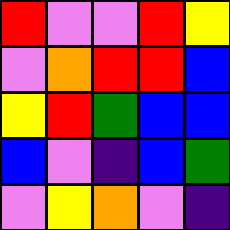[["red", "violet", "violet", "red", "yellow"], ["violet", "orange", "red", "red", "blue"], ["yellow", "red", "green", "blue", "blue"], ["blue", "violet", "indigo", "blue", "green"], ["violet", "yellow", "orange", "violet", "indigo"]]